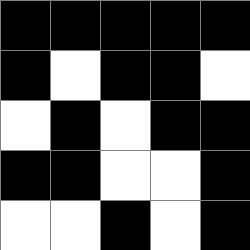[["black", "black", "black", "black", "black"], ["black", "white", "black", "black", "white"], ["white", "black", "white", "black", "black"], ["black", "black", "white", "white", "black"], ["white", "white", "black", "white", "black"]]